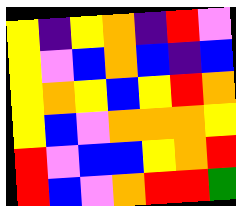[["yellow", "indigo", "yellow", "orange", "indigo", "red", "violet"], ["yellow", "violet", "blue", "orange", "blue", "indigo", "blue"], ["yellow", "orange", "yellow", "blue", "yellow", "red", "orange"], ["yellow", "blue", "violet", "orange", "orange", "orange", "yellow"], ["red", "violet", "blue", "blue", "yellow", "orange", "red"], ["red", "blue", "violet", "orange", "red", "red", "green"]]